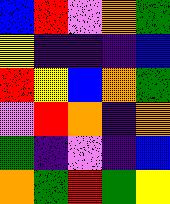[["blue", "red", "violet", "orange", "green"], ["yellow", "indigo", "indigo", "indigo", "blue"], ["red", "yellow", "blue", "orange", "green"], ["violet", "red", "orange", "indigo", "orange"], ["green", "indigo", "violet", "indigo", "blue"], ["orange", "green", "red", "green", "yellow"]]